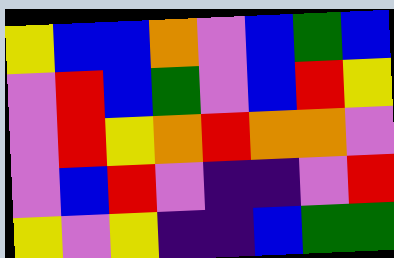[["yellow", "blue", "blue", "orange", "violet", "blue", "green", "blue"], ["violet", "red", "blue", "green", "violet", "blue", "red", "yellow"], ["violet", "red", "yellow", "orange", "red", "orange", "orange", "violet"], ["violet", "blue", "red", "violet", "indigo", "indigo", "violet", "red"], ["yellow", "violet", "yellow", "indigo", "indigo", "blue", "green", "green"]]